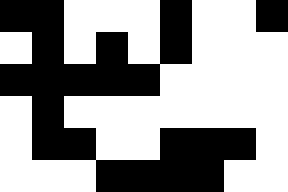[["black", "black", "white", "white", "white", "black", "white", "white", "black"], ["white", "black", "white", "black", "white", "black", "white", "white", "white"], ["black", "black", "black", "black", "black", "white", "white", "white", "white"], ["white", "black", "white", "white", "white", "white", "white", "white", "white"], ["white", "black", "black", "white", "white", "black", "black", "black", "white"], ["white", "white", "white", "black", "black", "black", "black", "white", "white"]]